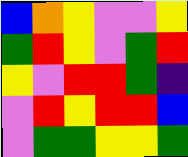[["blue", "orange", "yellow", "violet", "violet", "yellow"], ["green", "red", "yellow", "violet", "green", "red"], ["yellow", "violet", "red", "red", "green", "indigo"], ["violet", "red", "yellow", "red", "red", "blue"], ["violet", "green", "green", "yellow", "yellow", "green"]]